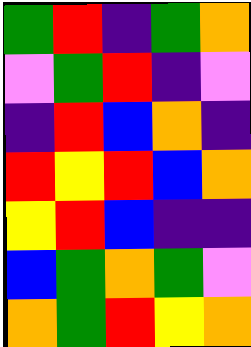[["green", "red", "indigo", "green", "orange"], ["violet", "green", "red", "indigo", "violet"], ["indigo", "red", "blue", "orange", "indigo"], ["red", "yellow", "red", "blue", "orange"], ["yellow", "red", "blue", "indigo", "indigo"], ["blue", "green", "orange", "green", "violet"], ["orange", "green", "red", "yellow", "orange"]]